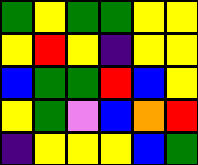[["green", "yellow", "green", "green", "yellow", "yellow"], ["yellow", "red", "yellow", "indigo", "yellow", "yellow"], ["blue", "green", "green", "red", "blue", "yellow"], ["yellow", "green", "violet", "blue", "orange", "red"], ["indigo", "yellow", "yellow", "yellow", "blue", "green"]]